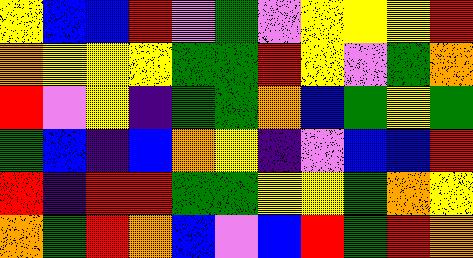[["yellow", "blue", "blue", "red", "violet", "green", "violet", "yellow", "yellow", "yellow", "red"], ["orange", "yellow", "yellow", "yellow", "green", "green", "red", "yellow", "violet", "green", "orange"], ["red", "violet", "yellow", "indigo", "green", "green", "orange", "blue", "green", "yellow", "green"], ["green", "blue", "indigo", "blue", "orange", "yellow", "indigo", "violet", "blue", "blue", "red"], ["red", "indigo", "red", "red", "green", "green", "yellow", "yellow", "green", "orange", "yellow"], ["orange", "green", "red", "orange", "blue", "violet", "blue", "red", "green", "red", "orange"]]